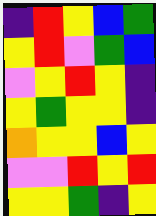[["indigo", "red", "yellow", "blue", "green"], ["yellow", "red", "violet", "green", "blue"], ["violet", "yellow", "red", "yellow", "indigo"], ["yellow", "green", "yellow", "yellow", "indigo"], ["orange", "yellow", "yellow", "blue", "yellow"], ["violet", "violet", "red", "yellow", "red"], ["yellow", "yellow", "green", "indigo", "yellow"]]